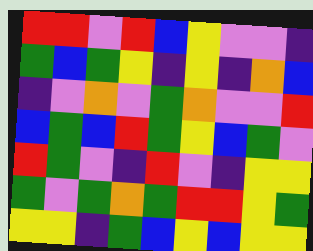[["red", "red", "violet", "red", "blue", "yellow", "violet", "violet", "indigo"], ["green", "blue", "green", "yellow", "indigo", "yellow", "indigo", "orange", "blue"], ["indigo", "violet", "orange", "violet", "green", "orange", "violet", "violet", "red"], ["blue", "green", "blue", "red", "green", "yellow", "blue", "green", "violet"], ["red", "green", "violet", "indigo", "red", "violet", "indigo", "yellow", "yellow"], ["green", "violet", "green", "orange", "green", "red", "red", "yellow", "green"], ["yellow", "yellow", "indigo", "green", "blue", "yellow", "blue", "yellow", "yellow"]]